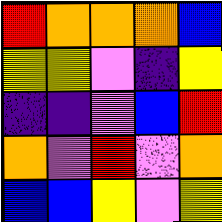[["red", "orange", "orange", "orange", "blue"], ["yellow", "yellow", "violet", "indigo", "yellow"], ["indigo", "indigo", "violet", "blue", "red"], ["orange", "violet", "red", "violet", "orange"], ["blue", "blue", "yellow", "violet", "yellow"]]